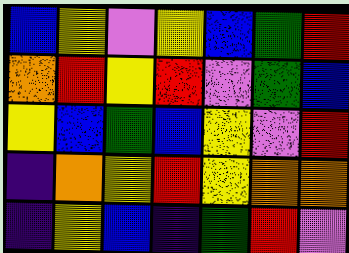[["blue", "yellow", "violet", "yellow", "blue", "green", "red"], ["orange", "red", "yellow", "red", "violet", "green", "blue"], ["yellow", "blue", "green", "blue", "yellow", "violet", "red"], ["indigo", "orange", "yellow", "red", "yellow", "orange", "orange"], ["indigo", "yellow", "blue", "indigo", "green", "red", "violet"]]